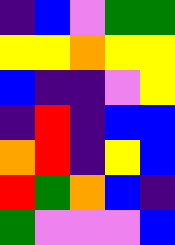[["indigo", "blue", "violet", "green", "green"], ["yellow", "yellow", "orange", "yellow", "yellow"], ["blue", "indigo", "indigo", "violet", "yellow"], ["indigo", "red", "indigo", "blue", "blue"], ["orange", "red", "indigo", "yellow", "blue"], ["red", "green", "orange", "blue", "indigo"], ["green", "violet", "violet", "violet", "blue"]]